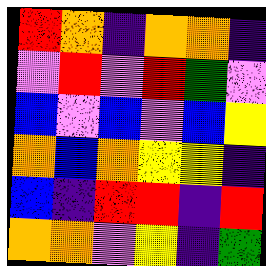[["red", "orange", "indigo", "orange", "orange", "indigo"], ["violet", "red", "violet", "red", "green", "violet"], ["blue", "violet", "blue", "violet", "blue", "yellow"], ["orange", "blue", "orange", "yellow", "yellow", "indigo"], ["blue", "indigo", "red", "red", "indigo", "red"], ["orange", "orange", "violet", "yellow", "indigo", "green"]]